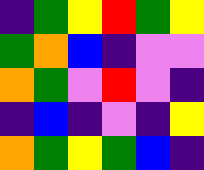[["indigo", "green", "yellow", "red", "green", "yellow"], ["green", "orange", "blue", "indigo", "violet", "violet"], ["orange", "green", "violet", "red", "violet", "indigo"], ["indigo", "blue", "indigo", "violet", "indigo", "yellow"], ["orange", "green", "yellow", "green", "blue", "indigo"]]